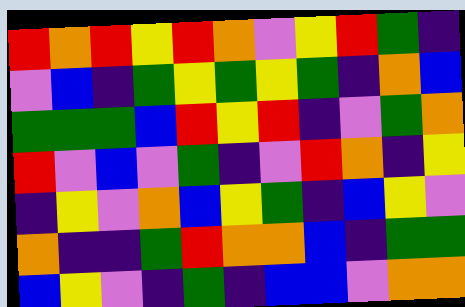[["red", "orange", "red", "yellow", "red", "orange", "violet", "yellow", "red", "green", "indigo"], ["violet", "blue", "indigo", "green", "yellow", "green", "yellow", "green", "indigo", "orange", "blue"], ["green", "green", "green", "blue", "red", "yellow", "red", "indigo", "violet", "green", "orange"], ["red", "violet", "blue", "violet", "green", "indigo", "violet", "red", "orange", "indigo", "yellow"], ["indigo", "yellow", "violet", "orange", "blue", "yellow", "green", "indigo", "blue", "yellow", "violet"], ["orange", "indigo", "indigo", "green", "red", "orange", "orange", "blue", "indigo", "green", "green"], ["blue", "yellow", "violet", "indigo", "green", "indigo", "blue", "blue", "violet", "orange", "orange"]]